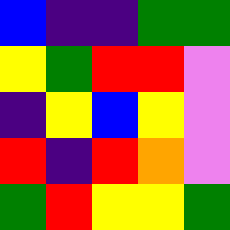[["blue", "indigo", "indigo", "green", "green"], ["yellow", "green", "red", "red", "violet"], ["indigo", "yellow", "blue", "yellow", "violet"], ["red", "indigo", "red", "orange", "violet"], ["green", "red", "yellow", "yellow", "green"]]